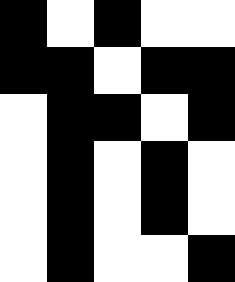[["black", "white", "black", "white", "white"], ["black", "black", "white", "black", "black"], ["white", "black", "black", "white", "black"], ["white", "black", "white", "black", "white"], ["white", "black", "white", "black", "white"], ["white", "black", "white", "white", "black"]]